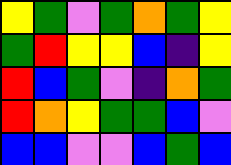[["yellow", "green", "violet", "green", "orange", "green", "yellow"], ["green", "red", "yellow", "yellow", "blue", "indigo", "yellow"], ["red", "blue", "green", "violet", "indigo", "orange", "green"], ["red", "orange", "yellow", "green", "green", "blue", "violet"], ["blue", "blue", "violet", "violet", "blue", "green", "blue"]]